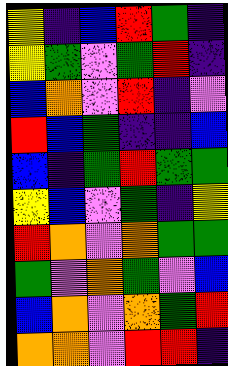[["yellow", "indigo", "blue", "red", "green", "indigo"], ["yellow", "green", "violet", "green", "red", "indigo"], ["blue", "orange", "violet", "red", "indigo", "violet"], ["red", "blue", "green", "indigo", "indigo", "blue"], ["blue", "indigo", "green", "red", "green", "green"], ["yellow", "blue", "violet", "green", "indigo", "yellow"], ["red", "orange", "violet", "orange", "green", "green"], ["green", "violet", "orange", "green", "violet", "blue"], ["blue", "orange", "violet", "orange", "green", "red"], ["orange", "orange", "violet", "red", "red", "indigo"]]